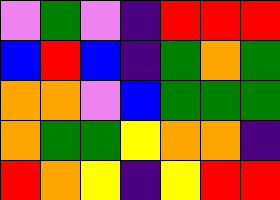[["violet", "green", "violet", "indigo", "red", "red", "red"], ["blue", "red", "blue", "indigo", "green", "orange", "green"], ["orange", "orange", "violet", "blue", "green", "green", "green"], ["orange", "green", "green", "yellow", "orange", "orange", "indigo"], ["red", "orange", "yellow", "indigo", "yellow", "red", "red"]]